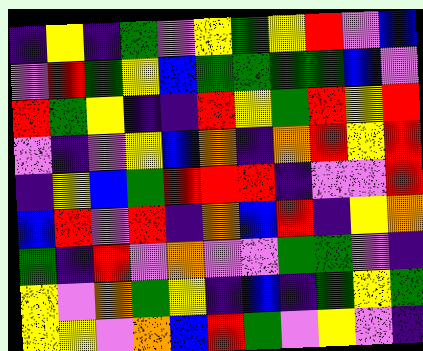[["indigo", "yellow", "indigo", "green", "violet", "yellow", "green", "yellow", "red", "violet", "blue"], ["violet", "red", "green", "yellow", "blue", "green", "green", "green", "green", "blue", "violet"], ["red", "green", "yellow", "indigo", "indigo", "red", "yellow", "green", "red", "yellow", "red"], ["violet", "indigo", "violet", "yellow", "blue", "orange", "indigo", "orange", "red", "yellow", "red"], ["indigo", "yellow", "blue", "green", "red", "red", "red", "indigo", "violet", "violet", "red"], ["blue", "red", "violet", "red", "indigo", "orange", "blue", "red", "indigo", "yellow", "orange"], ["green", "indigo", "red", "violet", "orange", "violet", "violet", "green", "green", "violet", "indigo"], ["yellow", "violet", "orange", "green", "yellow", "indigo", "blue", "indigo", "green", "yellow", "green"], ["yellow", "yellow", "violet", "orange", "blue", "red", "green", "violet", "yellow", "violet", "indigo"]]